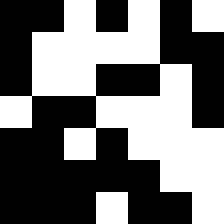[["black", "black", "white", "black", "white", "black", "white"], ["black", "white", "white", "white", "white", "black", "black"], ["black", "white", "white", "black", "black", "white", "black"], ["white", "black", "black", "white", "white", "white", "black"], ["black", "black", "white", "black", "white", "white", "white"], ["black", "black", "black", "black", "black", "white", "white"], ["black", "black", "black", "white", "black", "black", "white"]]